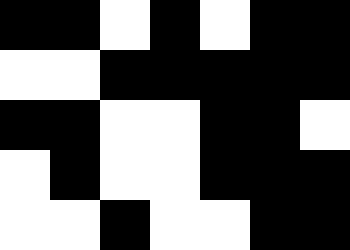[["black", "black", "white", "black", "white", "black", "black"], ["white", "white", "black", "black", "black", "black", "black"], ["black", "black", "white", "white", "black", "black", "white"], ["white", "black", "white", "white", "black", "black", "black"], ["white", "white", "black", "white", "white", "black", "black"]]